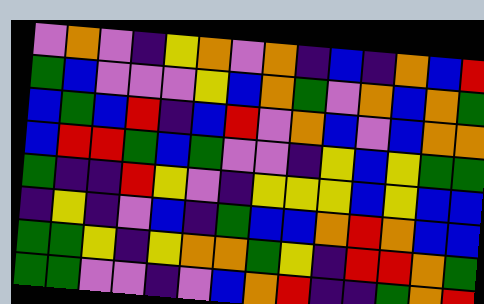[["violet", "orange", "violet", "indigo", "yellow", "orange", "violet", "orange", "indigo", "blue", "indigo", "orange", "blue", "red"], ["green", "blue", "violet", "violet", "violet", "yellow", "blue", "orange", "green", "violet", "orange", "blue", "orange", "green"], ["blue", "green", "blue", "red", "indigo", "blue", "red", "violet", "orange", "blue", "violet", "blue", "orange", "orange"], ["blue", "red", "red", "green", "blue", "green", "violet", "violet", "indigo", "yellow", "blue", "yellow", "green", "green"], ["green", "indigo", "indigo", "red", "yellow", "violet", "indigo", "yellow", "yellow", "yellow", "blue", "yellow", "blue", "blue"], ["indigo", "yellow", "indigo", "violet", "blue", "indigo", "green", "blue", "blue", "orange", "red", "orange", "blue", "blue"], ["green", "green", "yellow", "indigo", "yellow", "orange", "orange", "green", "yellow", "indigo", "red", "red", "orange", "green"], ["green", "green", "violet", "violet", "indigo", "violet", "blue", "orange", "red", "indigo", "indigo", "green", "orange", "red"]]